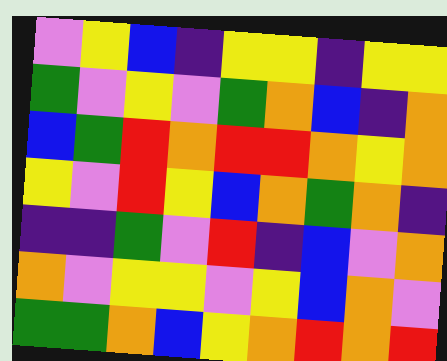[["violet", "yellow", "blue", "indigo", "yellow", "yellow", "indigo", "yellow", "yellow"], ["green", "violet", "yellow", "violet", "green", "orange", "blue", "indigo", "orange"], ["blue", "green", "red", "orange", "red", "red", "orange", "yellow", "orange"], ["yellow", "violet", "red", "yellow", "blue", "orange", "green", "orange", "indigo"], ["indigo", "indigo", "green", "violet", "red", "indigo", "blue", "violet", "orange"], ["orange", "violet", "yellow", "yellow", "violet", "yellow", "blue", "orange", "violet"], ["green", "green", "orange", "blue", "yellow", "orange", "red", "orange", "red"]]